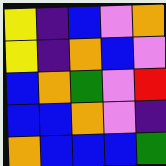[["yellow", "indigo", "blue", "violet", "orange"], ["yellow", "indigo", "orange", "blue", "violet"], ["blue", "orange", "green", "violet", "red"], ["blue", "blue", "orange", "violet", "indigo"], ["orange", "blue", "blue", "blue", "green"]]